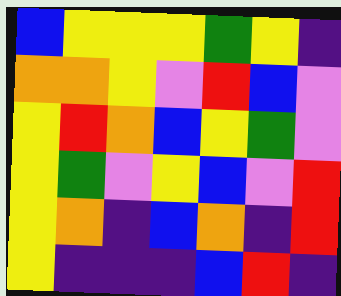[["blue", "yellow", "yellow", "yellow", "green", "yellow", "indigo"], ["orange", "orange", "yellow", "violet", "red", "blue", "violet"], ["yellow", "red", "orange", "blue", "yellow", "green", "violet"], ["yellow", "green", "violet", "yellow", "blue", "violet", "red"], ["yellow", "orange", "indigo", "blue", "orange", "indigo", "red"], ["yellow", "indigo", "indigo", "indigo", "blue", "red", "indigo"]]